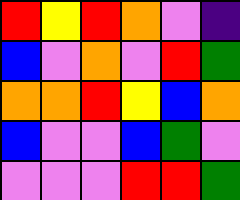[["red", "yellow", "red", "orange", "violet", "indigo"], ["blue", "violet", "orange", "violet", "red", "green"], ["orange", "orange", "red", "yellow", "blue", "orange"], ["blue", "violet", "violet", "blue", "green", "violet"], ["violet", "violet", "violet", "red", "red", "green"]]